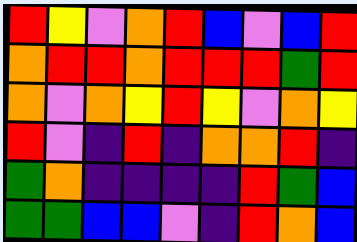[["red", "yellow", "violet", "orange", "red", "blue", "violet", "blue", "red"], ["orange", "red", "red", "orange", "red", "red", "red", "green", "red"], ["orange", "violet", "orange", "yellow", "red", "yellow", "violet", "orange", "yellow"], ["red", "violet", "indigo", "red", "indigo", "orange", "orange", "red", "indigo"], ["green", "orange", "indigo", "indigo", "indigo", "indigo", "red", "green", "blue"], ["green", "green", "blue", "blue", "violet", "indigo", "red", "orange", "blue"]]